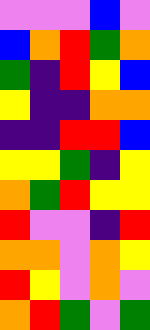[["violet", "violet", "violet", "blue", "violet"], ["blue", "orange", "red", "green", "orange"], ["green", "indigo", "red", "yellow", "blue"], ["yellow", "indigo", "indigo", "orange", "orange"], ["indigo", "indigo", "red", "red", "blue"], ["yellow", "yellow", "green", "indigo", "yellow"], ["orange", "green", "red", "yellow", "yellow"], ["red", "violet", "violet", "indigo", "red"], ["orange", "orange", "violet", "orange", "yellow"], ["red", "yellow", "violet", "orange", "violet"], ["orange", "red", "green", "violet", "green"]]